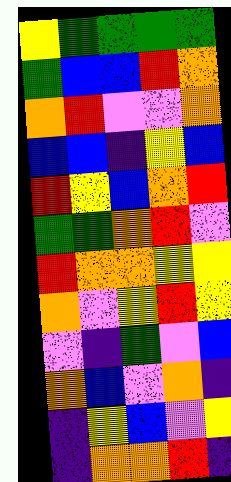[["yellow", "green", "green", "green", "green"], ["green", "blue", "blue", "red", "orange"], ["orange", "red", "violet", "violet", "orange"], ["blue", "blue", "indigo", "yellow", "blue"], ["red", "yellow", "blue", "orange", "red"], ["green", "green", "orange", "red", "violet"], ["red", "orange", "orange", "yellow", "yellow"], ["orange", "violet", "yellow", "red", "yellow"], ["violet", "indigo", "green", "violet", "blue"], ["orange", "blue", "violet", "orange", "indigo"], ["indigo", "yellow", "blue", "violet", "yellow"], ["indigo", "orange", "orange", "red", "indigo"]]